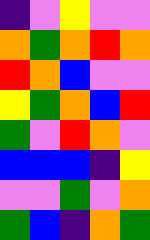[["indigo", "violet", "yellow", "violet", "violet"], ["orange", "green", "orange", "red", "orange"], ["red", "orange", "blue", "violet", "violet"], ["yellow", "green", "orange", "blue", "red"], ["green", "violet", "red", "orange", "violet"], ["blue", "blue", "blue", "indigo", "yellow"], ["violet", "violet", "green", "violet", "orange"], ["green", "blue", "indigo", "orange", "green"]]